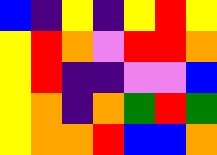[["blue", "indigo", "yellow", "indigo", "yellow", "red", "yellow"], ["yellow", "red", "orange", "violet", "red", "red", "orange"], ["yellow", "red", "indigo", "indigo", "violet", "violet", "blue"], ["yellow", "orange", "indigo", "orange", "green", "red", "green"], ["yellow", "orange", "orange", "red", "blue", "blue", "orange"]]